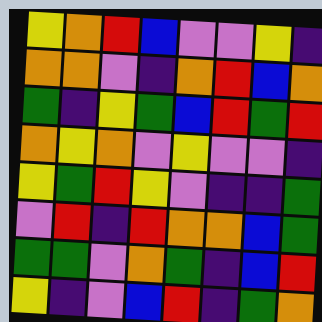[["yellow", "orange", "red", "blue", "violet", "violet", "yellow", "indigo"], ["orange", "orange", "violet", "indigo", "orange", "red", "blue", "orange"], ["green", "indigo", "yellow", "green", "blue", "red", "green", "red"], ["orange", "yellow", "orange", "violet", "yellow", "violet", "violet", "indigo"], ["yellow", "green", "red", "yellow", "violet", "indigo", "indigo", "green"], ["violet", "red", "indigo", "red", "orange", "orange", "blue", "green"], ["green", "green", "violet", "orange", "green", "indigo", "blue", "red"], ["yellow", "indigo", "violet", "blue", "red", "indigo", "green", "orange"]]